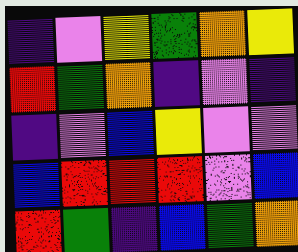[["indigo", "violet", "yellow", "green", "orange", "yellow"], ["red", "green", "orange", "indigo", "violet", "indigo"], ["indigo", "violet", "blue", "yellow", "violet", "violet"], ["blue", "red", "red", "red", "violet", "blue"], ["red", "green", "indigo", "blue", "green", "orange"]]